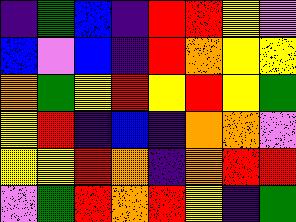[["indigo", "green", "blue", "indigo", "red", "red", "yellow", "violet"], ["blue", "violet", "blue", "indigo", "red", "orange", "yellow", "yellow"], ["orange", "green", "yellow", "red", "yellow", "red", "yellow", "green"], ["yellow", "red", "indigo", "blue", "indigo", "orange", "orange", "violet"], ["yellow", "yellow", "red", "orange", "indigo", "orange", "red", "red"], ["violet", "green", "red", "orange", "red", "yellow", "indigo", "green"]]